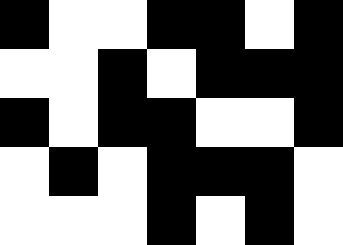[["black", "white", "white", "black", "black", "white", "black"], ["white", "white", "black", "white", "black", "black", "black"], ["black", "white", "black", "black", "white", "white", "black"], ["white", "black", "white", "black", "black", "black", "white"], ["white", "white", "white", "black", "white", "black", "white"]]